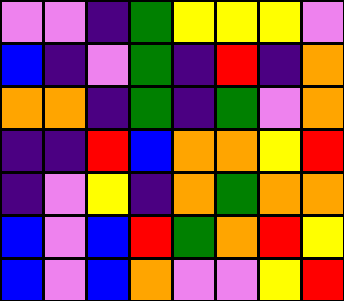[["violet", "violet", "indigo", "green", "yellow", "yellow", "yellow", "violet"], ["blue", "indigo", "violet", "green", "indigo", "red", "indigo", "orange"], ["orange", "orange", "indigo", "green", "indigo", "green", "violet", "orange"], ["indigo", "indigo", "red", "blue", "orange", "orange", "yellow", "red"], ["indigo", "violet", "yellow", "indigo", "orange", "green", "orange", "orange"], ["blue", "violet", "blue", "red", "green", "orange", "red", "yellow"], ["blue", "violet", "blue", "orange", "violet", "violet", "yellow", "red"]]